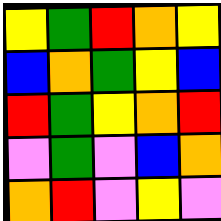[["yellow", "green", "red", "orange", "yellow"], ["blue", "orange", "green", "yellow", "blue"], ["red", "green", "yellow", "orange", "red"], ["violet", "green", "violet", "blue", "orange"], ["orange", "red", "violet", "yellow", "violet"]]